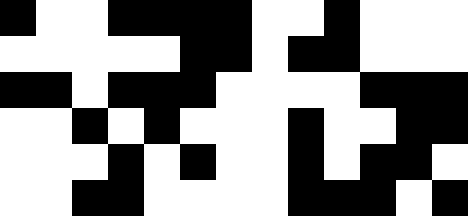[["black", "white", "white", "black", "black", "black", "black", "white", "white", "black", "white", "white", "white"], ["white", "white", "white", "white", "white", "black", "black", "white", "black", "black", "white", "white", "white"], ["black", "black", "white", "black", "black", "black", "white", "white", "white", "white", "black", "black", "black"], ["white", "white", "black", "white", "black", "white", "white", "white", "black", "white", "white", "black", "black"], ["white", "white", "white", "black", "white", "black", "white", "white", "black", "white", "black", "black", "white"], ["white", "white", "black", "black", "white", "white", "white", "white", "black", "black", "black", "white", "black"]]